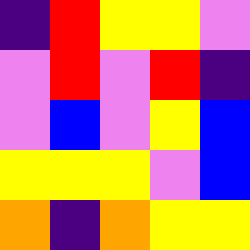[["indigo", "red", "yellow", "yellow", "violet"], ["violet", "red", "violet", "red", "indigo"], ["violet", "blue", "violet", "yellow", "blue"], ["yellow", "yellow", "yellow", "violet", "blue"], ["orange", "indigo", "orange", "yellow", "yellow"]]